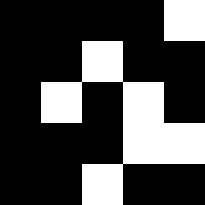[["black", "black", "black", "black", "white"], ["black", "black", "white", "black", "black"], ["black", "white", "black", "white", "black"], ["black", "black", "black", "white", "white"], ["black", "black", "white", "black", "black"]]